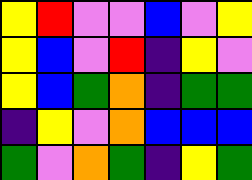[["yellow", "red", "violet", "violet", "blue", "violet", "yellow"], ["yellow", "blue", "violet", "red", "indigo", "yellow", "violet"], ["yellow", "blue", "green", "orange", "indigo", "green", "green"], ["indigo", "yellow", "violet", "orange", "blue", "blue", "blue"], ["green", "violet", "orange", "green", "indigo", "yellow", "green"]]